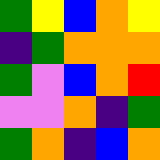[["green", "yellow", "blue", "orange", "yellow"], ["indigo", "green", "orange", "orange", "orange"], ["green", "violet", "blue", "orange", "red"], ["violet", "violet", "orange", "indigo", "green"], ["green", "orange", "indigo", "blue", "orange"]]